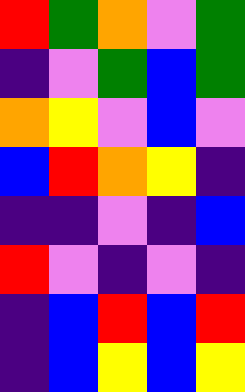[["red", "green", "orange", "violet", "green"], ["indigo", "violet", "green", "blue", "green"], ["orange", "yellow", "violet", "blue", "violet"], ["blue", "red", "orange", "yellow", "indigo"], ["indigo", "indigo", "violet", "indigo", "blue"], ["red", "violet", "indigo", "violet", "indigo"], ["indigo", "blue", "red", "blue", "red"], ["indigo", "blue", "yellow", "blue", "yellow"]]